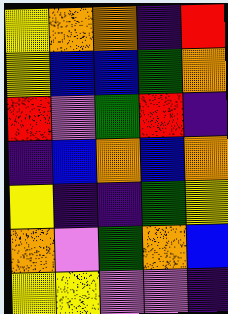[["yellow", "orange", "orange", "indigo", "red"], ["yellow", "blue", "blue", "green", "orange"], ["red", "violet", "green", "red", "indigo"], ["indigo", "blue", "orange", "blue", "orange"], ["yellow", "indigo", "indigo", "green", "yellow"], ["orange", "violet", "green", "orange", "blue"], ["yellow", "yellow", "violet", "violet", "indigo"]]